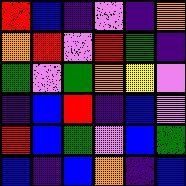[["red", "blue", "indigo", "violet", "indigo", "orange"], ["orange", "red", "violet", "red", "green", "indigo"], ["green", "violet", "green", "orange", "yellow", "violet"], ["indigo", "blue", "red", "indigo", "blue", "violet"], ["red", "blue", "green", "violet", "blue", "green"], ["blue", "indigo", "blue", "orange", "indigo", "blue"]]